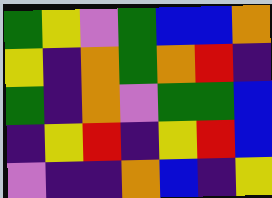[["green", "yellow", "violet", "green", "blue", "blue", "orange"], ["yellow", "indigo", "orange", "green", "orange", "red", "indigo"], ["green", "indigo", "orange", "violet", "green", "green", "blue"], ["indigo", "yellow", "red", "indigo", "yellow", "red", "blue"], ["violet", "indigo", "indigo", "orange", "blue", "indigo", "yellow"]]